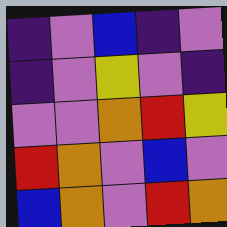[["indigo", "violet", "blue", "indigo", "violet"], ["indigo", "violet", "yellow", "violet", "indigo"], ["violet", "violet", "orange", "red", "yellow"], ["red", "orange", "violet", "blue", "violet"], ["blue", "orange", "violet", "red", "orange"]]